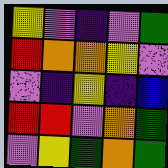[["yellow", "violet", "indigo", "violet", "green"], ["red", "orange", "orange", "yellow", "violet"], ["violet", "indigo", "yellow", "indigo", "blue"], ["red", "red", "violet", "orange", "green"], ["violet", "yellow", "green", "orange", "green"]]